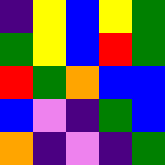[["indigo", "yellow", "blue", "yellow", "green"], ["green", "yellow", "blue", "red", "green"], ["red", "green", "orange", "blue", "blue"], ["blue", "violet", "indigo", "green", "blue"], ["orange", "indigo", "violet", "indigo", "green"]]